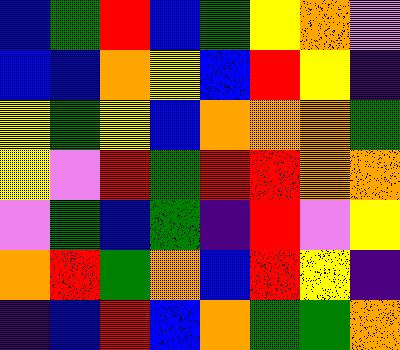[["blue", "green", "red", "blue", "green", "yellow", "orange", "violet"], ["blue", "blue", "orange", "yellow", "blue", "red", "yellow", "indigo"], ["yellow", "green", "yellow", "blue", "orange", "orange", "orange", "green"], ["yellow", "violet", "red", "green", "red", "red", "orange", "orange"], ["violet", "green", "blue", "green", "indigo", "red", "violet", "yellow"], ["orange", "red", "green", "orange", "blue", "red", "yellow", "indigo"], ["indigo", "blue", "red", "blue", "orange", "green", "green", "orange"]]